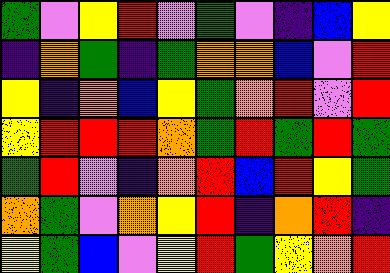[["green", "violet", "yellow", "red", "violet", "green", "violet", "indigo", "blue", "yellow"], ["indigo", "orange", "green", "indigo", "green", "orange", "orange", "blue", "violet", "red"], ["yellow", "indigo", "orange", "blue", "yellow", "green", "orange", "red", "violet", "red"], ["yellow", "red", "red", "red", "orange", "green", "red", "green", "red", "green"], ["green", "red", "violet", "indigo", "orange", "red", "blue", "red", "yellow", "green"], ["orange", "green", "violet", "orange", "yellow", "red", "indigo", "orange", "red", "indigo"], ["yellow", "green", "blue", "violet", "yellow", "red", "green", "yellow", "orange", "red"]]